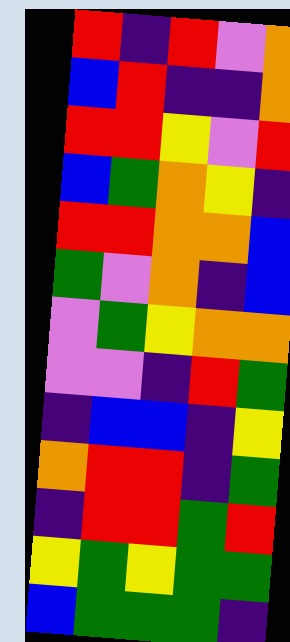[["red", "indigo", "red", "violet", "orange"], ["blue", "red", "indigo", "indigo", "orange"], ["red", "red", "yellow", "violet", "red"], ["blue", "green", "orange", "yellow", "indigo"], ["red", "red", "orange", "orange", "blue"], ["green", "violet", "orange", "indigo", "blue"], ["violet", "green", "yellow", "orange", "orange"], ["violet", "violet", "indigo", "red", "green"], ["indigo", "blue", "blue", "indigo", "yellow"], ["orange", "red", "red", "indigo", "green"], ["indigo", "red", "red", "green", "red"], ["yellow", "green", "yellow", "green", "green"], ["blue", "green", "green", "green", "indigo"]]